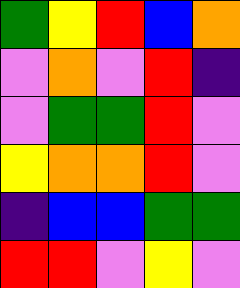[["green", "yellow", "red", "blue", "orange"], ["violet", "orange", "violet", "red", "indigo"], ["violet", "green", "green", "red", "violet"], ["yellow", "orange", "orange", "red", "violet"], ["indigo", "blue", "blue", "green", "green"], ["red", "red", "violet", "yellow", "violet"]]